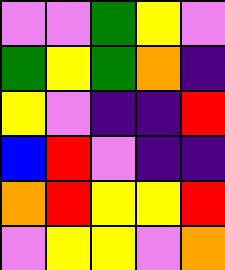[["violet", "violet", "green", "yellow", "violet"], ["green", "yellow", "green", "orange", "indigo"], ["yellow", "violet", "indigo", "indigo", "red"], ["blue", "red", "violet", "indigo", "indigo"], ["orange", "red", "yellow", "yellow", "red"], ["violet", "yellow", "yellow", "violet", "orange"]]